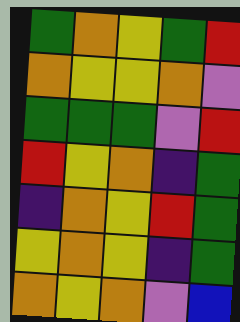[["green", "orange", "yellow", "green", "red"], ["orange", "yellow", "yellow", "orange", "violet"], ["green", "green", "green", "violet", "red"], ["red", "yellow", "orange", "indigo", "green"], ["indigo", "orange", "yellow", "red", "green"], ["yellow", "orange", "yellow", "indigo", "green"], ["orange", "yellow", "orange", "violet", "blue"]]